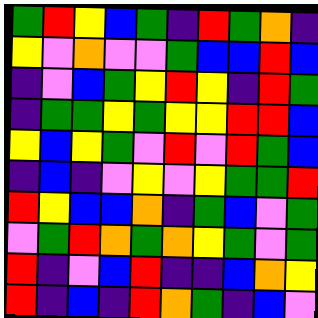[["green", "red", "yellow", "blue", "green", "indigo", "red", "green", "orange", "indigo"], ["yellow", "violet", "orange", "violet", "violet", "green", "blue", "blue", "red", "blue"], ["indigo", "violet", "blue", "green", "yellow", "red", "yellow", "indigo", "red", "green"], ["indigo", "green", "green", "yellow", "green", "yellow", "yellow", "red", "red", "blue"], ["yellow", "blue", "yellow", "green", "violet", "red", "violet", "red", "green", "blue"], ["indigo", "blue", "indigo", "violet", "yellow", "violet", "yellow", "green", "green", "red"], ["red", "yellow", "blue", "blue", "orange", "indigo", "green", "blue", "violet", "green"], ["violet", "green", "red", "orange", "green", "orange", "yellow", "green", "violet", "green"], ["red", "indigo", "violet", "blue", "red", "indigo", "indigo", "blue", "orange", "yellow"], ["red", "indigo", "blue", "indigo", "red", "orange", "green", "indigo", "blue", "violet"]]